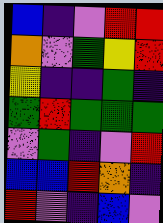[["blue", "indigo", "violet", "red", "red"], ["orange", "violet", "green", "yellow", "red"], ["yellow", "indigo", "indigo", "green", "indigo"], ["green", "red", "green", "green", "green"], ["violet", "green", "indigo", "violet", "red"], ["blue", "blue", "red", "orange", "indigo"], ["red", "violet", "indigo", "blue", "violet"]]